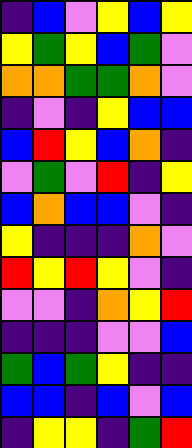[["indigo", "blue", "violet", "yellow", "blue", "yellow"], ["yellow", "green", "yellow", "blue", "green", "violet"], ["orange", "orange", "green", "green", "orange", "violet"], ["indigo", "violet", "indigo", "yellow", "blue", "blue"], ["blue", "red", "yellow", "blue", "orange", "indigo"], ["violet", "green", "violet", "red", "indigo", "yellow"], ["blue", "orange", "blue", "blue", "violet", "indigo"], ["yellow", "indigo", "indigo", "indigo", "orange", "violet"], ["red", "yellow", "red", "yellow", "violet", "indigo"], ["violet", "violet", "indigo", "orange", "yellow", "red"], ["indigo", "indigo", "indigo", "violet", "violet", "blue"], ["green", "blue", "green", "yellow", "indigo", "indigo"], ["blue", "blue", "indigo", "blue", "violet", "blue"], ["indigo", "yellow", "yellow", "indigo", "green", "red"]]